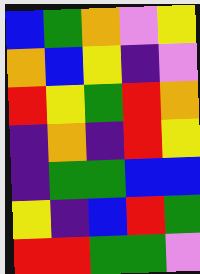[["blue", "green", "orange", "violet", "yellow"], ["orange", "blue", "yellow", "indigo", "violet"], ["red", "yellow", "green", "red", "orange"], ["indigo", "orange", "indigo", "red", "yellow"], ["indigo", "green", "green", "blue", "blue"], ["yellow", "indigo", "blue", "red", "green"], ["red", "red", "green", "green", "violet"]]